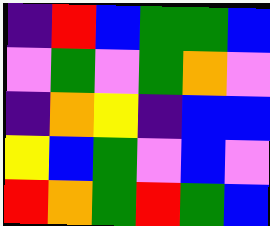[["indigo", "red", "blue", "green", "green", "blue"], ["violet", "green", "violet", "green", "orange", "violet"], ["indigo", "orange", "yellow", "indigo", "blue", "blue"], ["yellow", "blue", "green", "violet", "blue", "violet"], ["red", "orange", "green", "red", "green", "blue"]]